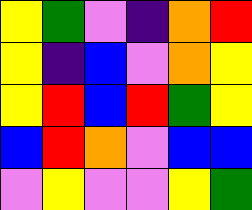[["yellow", "green", "violet", "indigo", "orange", "red"], ["yellow", "indigo", "blue", "violet", "orange", "yellow"], ["yellow", "red", "blue", "red", "green", "yellow"], ["blue", "red", "orange", "violet", "blue", "blue"], ["violet", "yellow", "violet", "violet", "yellow", "green"]]